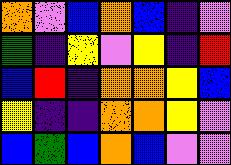[["orange", "violet", "blue", "orange", "blue", "indigo", "violet"], ["green", "indigo", "yellow", "violet", "yellow", "indigo", "red"], ["blue", "red", "indigo", "orange", "orange", "yellow", "blue"], ["yellow", "indigo", "indigo", "orange", "orange", "yellow", "violet"], ["blue", "green", "blue", "orange", "blue", "violet", "violet"]]